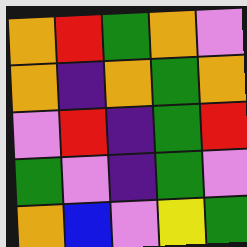[["orange", "red", "green", "orange", "violet"], ["orange", "indigo", "orange", "green", "orange"], ["violet", "red", "indigo", "green", "red"], ["green", "violet", "indigo", "green", "violet"], ["orange", "blue", "violet", "yellow", "green"]]